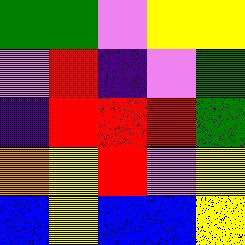[["green", "green", "violet", "yellow", "yellow"], ["violet", "red", "indigo", "violet", "green"], ["indigo", "red", "red", "red", "green"], ["orange", "yellow", "red", "violet", "yellow"], ["blue", "yellow", "blue", "blue", "yellow"]]